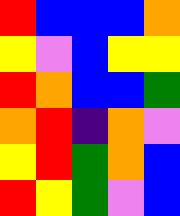[["red", "blue", "blue", "blue", "orange"], ["yellow", "violet", "blue", "yellow", "yellow"], ["red", "orange", "blue", "blue", "green"], ["orange", "red", "indigo", "orange", "violet"], ["yellow", "red", "green", "orange", "blue"], ["red", "yellow", "green", "violet", "blue"]]